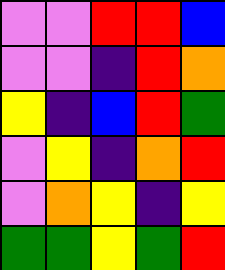[["violet", "violet", "red", "red", "blue"], ["violet", "violet", "indigo", "red", "orange"], ["yellow", "indigo", "blue", "red", "green"], ["violet", "yellow", "indigo", "orange", "red"], ["violet", "orange", "yellow", "indigo", "yellow"], ["green", "green", "yellow", "green", "red"]]